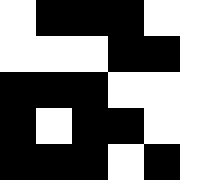[["white", "black", "black", "black", "white", "white"], ["white", "white", "white", "black", "black", "white"], ["black", "black", "black", "white", "white", "white"], ["black", "white", "black", "black", "white", "white"], ["black", "black", "black", "white", "black", "white"]]